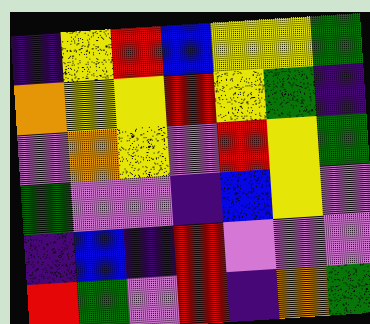[["indigo", "yellow", "red", "blue", "yellow", "yellow", "green"], ["orange", "yellow", "yellow", "red", "yellow", "green", "indigo"], ["violet", "orange", "yellow", "violet", "red", "yellow", "green"], ["green", "violet", "violet", "indigo", "blue", "yellow", "violet"], ["indigo", "blue", "indigo", "red", "violet", "violet", "violet"], ["red", "green", "violet", "red", "indigo", "orange", "green"]]